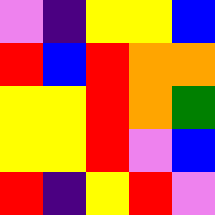[["violet", "indigo", "yellow", "yellow", "blue"], ["red", "blue", "red", "orange", "orange"], ["yellow", "yellow", "red", "orange", "green"], ["yellow", "yellow", "red", "violet", "blue"], ["red", "indigo", "yellow", "red", "violet"]]